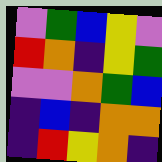[["violet", "green", "blue", "yellow", "violet"], ["red", "orange", "indigo", "yellow", "green"], ["violet", "violet", "orange", "green", "blue"], ["indigo", "blue", "indigo", "orange", "orange"], ["indigo", "red", "yellow", "orange", "indigo"]]